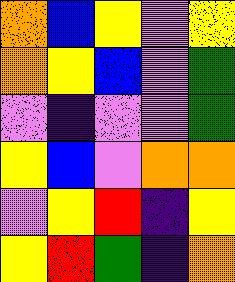[["orange", "blue", "yellow", "violet", "yellow"], ["orange", "yellow", "blue", "violet", "green"], ["violet", "indigo", "violet", "violet", "green"], ["yellow", "blue", "violet", "orange", "orange"], ["violet", "yellow", "red", "indigo", "yellow"], ["yellow", "red", "green", "indigo", "orange"]]